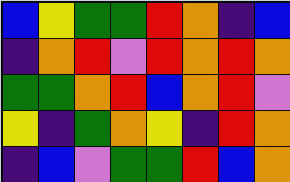[["blue", "yellow", "green", "green", "red", "orange", "indigo", "blue"], ["indigo", "orange", "red", "violet", "red", "orange", "red", "orange"], ["green", "green", "orange", "red", "blue", "orange", "red", "violet"], ["yellow", "indigo", "green", "orange", "yellow", "indigo", "red", "orange"], ["indigo", "blue", "violet", "green", "green", "red", "blue", "orange"]]